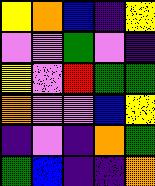[["yellow", "orange", "blue", "indigo", "yellow"], ["violet", "violet", "green", "violet", "indigo"], ["yellow", "violet", "red", "green", "green"], ["orange", "violet", "violet", "blue", "yellow"], ["indigo", "violet", "indigo", "orange", "green"], ["green", "blue", "indigo", "indigo", "orange"]]